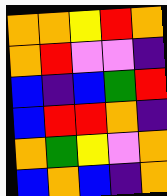[["orange", "orange", "yellow", "red", "orange"], ["orange", "red", "violet", "violet", "indigo"], ["blue", "indigo", "blue", "green", "red"], ["blue", "red", "red", "orange", "indigo"], ["orange", "green", "yellow", "violet", "orange"], ["blue", "orange", "blue", "indigo", "orange"]]